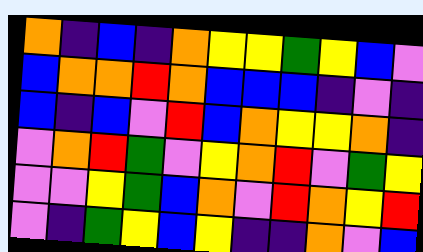[["orange", "indigo", "blue", "indigo", "orange", "yellow", "yellow", "green", "yellow", "blue", "violet"], ["blue", "orange", "orange", "red", "orange", "blue", "blue", "blue", "indigo", "violet", "indigo"], ["blue", "indigo", "blue", "violet", "red", "blue", "orange", "yellow", "yellow", "orange", "indigo"], ["violet", "orange", "red", "green", "violet", "yellow", "orange", "red", "violet", "green", "yellow"], ["violet", "violet", "yellow", "green", "blue", "orange", "violet", "red", "orange", "yellow", "red"], ["violet", "indigo", "green", "yellow", "blue", "yellow", "indigo", "indigo", "orange", "violet", "blue"]]